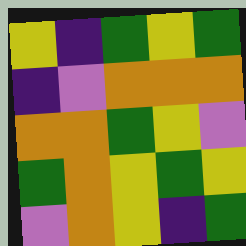[["yellow", "indigo", "green", "yellow", "green"], ["indigo", "violet", "orange", "orange", "orange"], ["orange", "orange", "green", "yellow", "violet"], ["green", "orange", "yellow", "green", "yellow"], ["violet", "orange", "yellow", "indigo", "green"]]